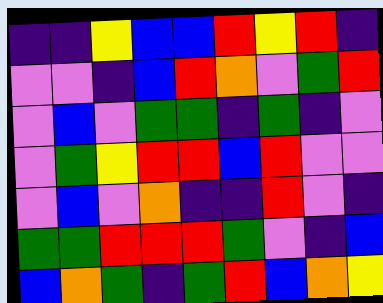[["indigo", "indigo", "yellow", "blue", "blue", "red", "yellow", "red", "indigo"], ["violet", "violet", "indigo", "blue", "red", "orange", "violet", "green", "red"], ["violet", "blue", "violet", "green", "green", "indigo", "green", "indigo", "violet"], ["violet", "green", "yellow", "red", "red", "blue", "red", "violet", "violet"], ["violet", "blue", "violet", "orange", "indigo", "indigo", "red", "violet", "indigo"], ["green", "green", "red", "red", "red", "green", "violet", "indigo", "blue"], ["blue", "orange", "green", "indigo", "green", "red", "blue", "orange", "yellow"]]